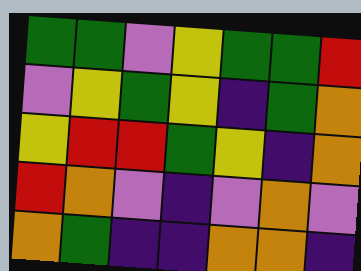[["green", "green", "violet", "yellow", "green", "green", "red"], ["violet", "yellow", "green", "yellow", "indigo", "green", "orange"], ["yellow", "red", "red", "green", "yellow", "indigo", "orange"], ["red", "orange", "violet", "indigo", "violet", "orange", "violet"], ["orange", "green", "indigo", "indigo", "orange", "orange", "indigo"]]